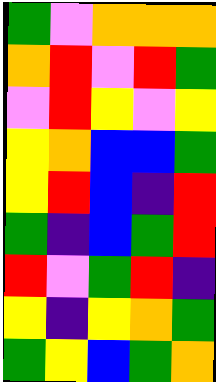[["green", "violet", "orange", "orange", "orange"], ["orange", "red", "violet", "red", "green"], ["violet", "red", "yellow", "violet", "yellow"], ["yellow", "orange", "blue", "blue", "green"], ["yellow", "red", "blue", "indigo", "red"], ["green", "indigo", "blue", "green", "red"], ["red", "violet", "green", "red", "indigo"], ["yellow", "indigo", "yellow", "orange", "green"], ["green", "yellow", "blue", "green", "orange"]]